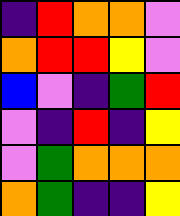[["indigo", "red", "orange", "orange", "violet"], ["orange", "red", "red", "yellow", "violet"], ["blue", "violet", "indigo", "green", "red"], ["violet", "indigo", "red", "indigo", "yellow"], ["violet", "green", "orange", "orange", "orange"], ["orange", "green", "indigo", "indigo", "yellow"]]